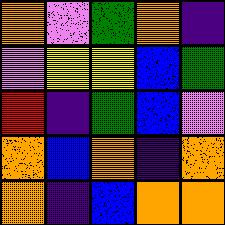[["orange", "violet", "green", "orange", "indigo"], ["violet", "yellow", "yellow", "blue", "green"], ["red", "indigo", "green", "blue", "violet"], ["orange", "blue", "orange", "indigo", "orange"], ["orange", "indigo", "blue", "orange", "orange"]]